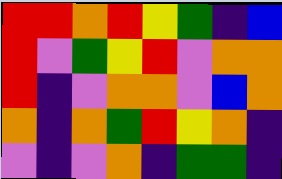[["red", "red", "orange", "red", "yellow", "green", "indigo", "blue"], ["red", "violet", "green", "yellow", "red", "violet", "orange", "orange"], ["red", "indigo", "violet", "orange", "orange", "violet", "blue", "orange"], ["orange", "indigo", "orange", "green", "red", "yellow", "orange", "indigo"], ["violet", "indigo", "violet", "orange", "indigo", "green", "green", "indigo"]]